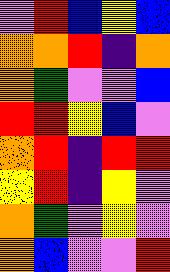[["violet", "red", "blue", "yellow", "blue"], ["orange", "orange", "red", "indigo", "orange"], ["orange", "green", "violet", "violet", "blue"], ["red", "red", "yellow", "blue", "violet"], ["orange", "red", "indigo", "red", "red"], ["yellow", "red", "indigo", "yellow", "violet"], ["orange", "green", "violet", "yellow", "violet"], ["orange", "blue", "violet", "violet", "red"]]